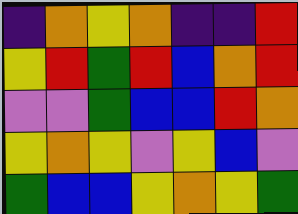[["indigo", "orange", "yellow", "orange", "indigo", "indigo", "red"], ["yellow", "red", "green", "red", "blue", "orange", "red"], ["violet", "violet", "green", "blue", "blue", "red", "orange"], ["yellow", "orange", "yellow", "violet", "yellow", "blue", "violet"], ["green", "blue", "blue", "yellow", "orange", "yellow", "green"]]